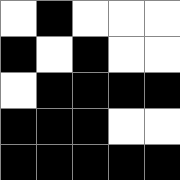[["white", "black", "white", "white", "white"], ["black", "white", "black", "white", "white"], ["white", "black", "black", "black", "black"], ["black", "black", "black", "white", "white"], ["black", "black", "black", "black", "black"]]